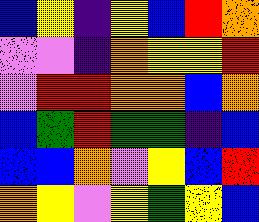[["blue", "yellow", "indigo", "yellow", "blue", "red", "orange"], ["violet", "violet", "indigo", "orange", "yellow", "yellow", "red"], ["violet", "red", "red", "orange", "orange", "blue", "orange"], ["blue", "green", "red", "green", "green", "indigo", "blue"], ["blue", "blue", "orange", "violet", "yellow", "blue", "red"], ["orange", "yellow", "violet", "yellow", "green", "yellow", "blue"]]